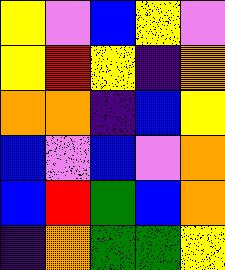[["yellow", "violet", "blue", "yellow", "violet"], ["yellow", "red", "yellow", "indigo", "orange"], ["orange", "orange", "indigo", "blue", "yellow"], ["blue", "violet", "blue", "violet", "orange"], ["blue", "red", "green", "blue", "orange"], ["indigo", "orange", "green", "green", "yellow"]]